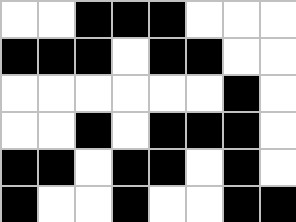[["white", "white", "black", "black", "black", "white", "white", "white"], ["black", "black", "black", "white", "black", "black", "white", "white"], ["white", "white", "white", "white", "white", "white", "black", "white"], ["white", "white", "black", "white", "black", "black", "black", "white"], ["black", "black", "white", "black", "black", "white", "black", "white"], ["black", "white", "white", "black", "white", "white", "black", "black"]]